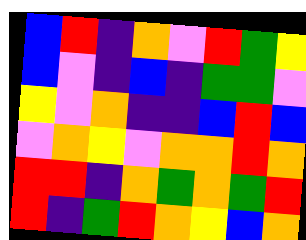[["blue", "red", "indigo", "orange", "violet", "red", "green", "yellow"], ["blue", "violet", "indigo", "blue", "indigo", "green", "green", "violet"], ["yellow", "violet", "orange", "indigo", "indigo", "blue", "red", "blue"], ["violet", "orange", "yellow", "violet", "orange", "orange", "red", "orange"], ["red", "red", "indigo", "orange", "green", "orange", "green", "red"], ["red", "indigo", "green", "red", "orange", "yellow", "blue", "orange"]]